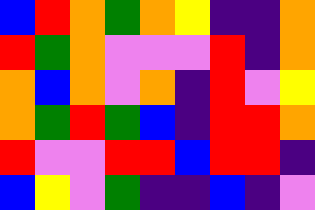[["blue", "red", "orange", "green", "orange", "yellow", "indigo", "indigo", "orange"], ["red", "green", "orange", "violet", "violet", "violet", "red", "indigo", "orange"], ["orange", "blue", "orange", "violet", "orange", "indigo", "red", "violet", "yellow"], ["orange", "green", "red", "green", "blue", "indigo", "red", "red", "orange"], ["red", "violet", "violet", "red", "red", "blue", "red", "red", "indigo"], ["blue", "yellow", "violet", "green", "indigo", "indigo", "blue", "indigo", "violet"]]